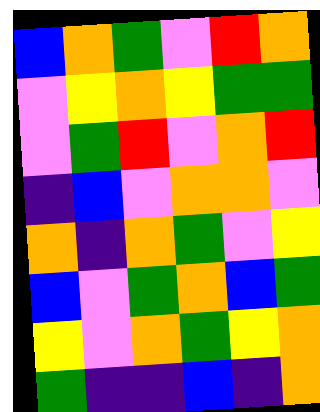[["blue", "orange", "green", "violet", "red", "orange"], ["violet", "yellow", "orange", "yellow", "green", "green"], ["violet", "green", "red", "violet", "orange", "red"], ["indigo", "blue", "violet", "orange", "orange", "violet"], ["orange", "indigo", "orange", "green", "violet", "yellow"], ["blue", "violet", "green", "orange", "blue", "green"], ["yellow", "violet", "orange", "green", "yellow", "orange"], ["green", "indigo", "indigo", "blue", "indigo", "orange"]]